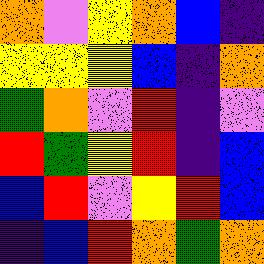[["orange", "violet", "yellow", "orange", "blue", "indigo"], ["yellow", "yellow", "yellow", "blue", "indigo", "orange"], ["green", "orange", "violet", "red", "indigo", "violet"], ["red", "green", "yellow", "red", "indigo", "blue"], ["blue", "red", "violet", "yellow", "red", "blue"], ["indigo", "blue", "red", "orange", "green", "orange"]]